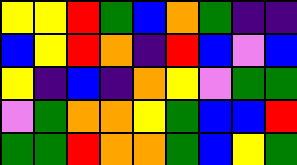[["yellow", "yellow", "red", "green", "blue", "orange", "green", "indigo", "indigo"], ["blue", "yellow", "red", "orange", "indigo", "red", "blue", "violet", "blue"], ["yellow", "indigo", "blue", "indigo", "orange", "yellow", "violet", "green", "green"], ["violet", "green", "orange", "orange", "yellow", "green", "blue", "blue", "red"], ["green", "green", "red", "orange", "orange", "green", "blue", "yellow", "green"]]